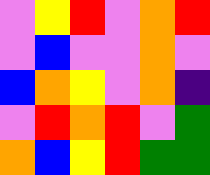[["violet", "yellow", "red", "violet", "orange", "red"], ["violet", "blue", "violet", "violet", "orange", "violet"], ["blue", "orange", "yellow", "violet", "orange", "indigo"], ["violet", "red", "orange", "red", "violet", "green"], ["orange", "blue", "yellow", "red", "green", "green"]]